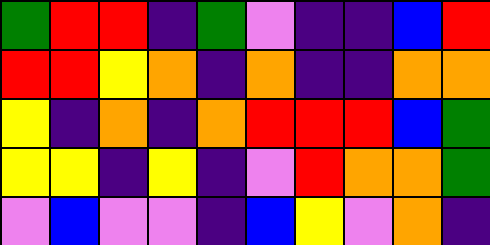[["green", "red", "red", "indigo", "green", "violet", "indigo", "indigo", "blue", "red"], ["red", "red", "yellow", "orange", "indigo", "orange", "indigo", "indigo", "orange", "orange"], ["yellow", "indigo", "orange", "indigo", "orange", "red", "red", "red", "blue", "green"], ["yellow", "yellow", "indigo", "yellow", "indigo", "violet", "red", "orange", "orange", "green"], ["violet", "blue", "violet", "violet", "indigo", "blue", "yellow", "violet", "orange", "indigo"]]